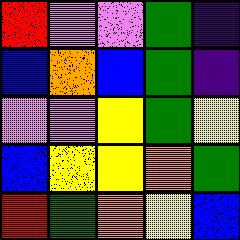[["red", "violet", "violet", "green", "indigo"], ["blue", "orange", "blue", "green", "indigo"], ["violet", "violet", "yellow", "green", "yellow"], ["blue", "yellow", "yellow", "orange", "green"], ["red", "green", "orange", "yellow", "blue"]]